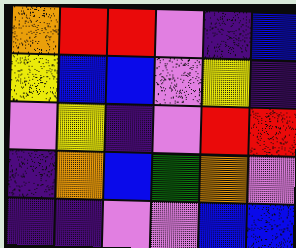[["orange", "red", "red", "violet", "indigo", "blue"], ["yellow", "blue", "blue", "violet", "yellow", "indigo"], ["violet", "yellow", "indigo", "violet", "red", "red"], ["indigo", "orange", "blue", "green", "orange", "violet"], ["indigo", "indigo", "violet", "violet", "blue", "blue"]]